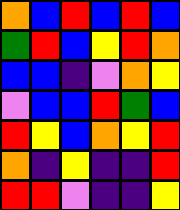[["orange", "blue", "red", "blue", "red", "blue"], ["green", "red", "blue", "yellow", "red", "orange"], ["blue", "blue", "indigo", "violet", "orange", "yellow"], ["violet", "blue", "blue", "red", "green", "blue"], ["red", "yellow", "blue", "orange", "yellow", "red"], ["orange", "indigo", "yellow", "indigo", "indigo", "red"], ["red", "red", "violet", "indigo", "indigo", "yellow"]]